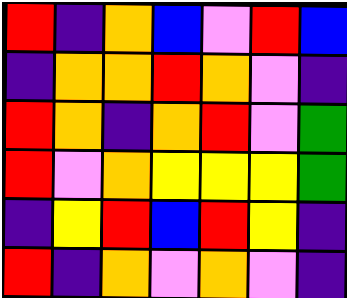[["red", "indigo", "orange", "blue", "violet", "red", "blue"], ["indigo", "orange", "orange", "red", "orange", "violet", "indigo"], ["red", "orange", "indigo", "orange", "red", "violet", "green"], ["red", "violet", "orange", "yellow", "yellow", "yellow", "green"], ["indigo", "yellow", "red", "blue", "red", "yellow", "indigo"], ["red", "indigo", "orange", "violet", "orange", "violet", "indigo"]]